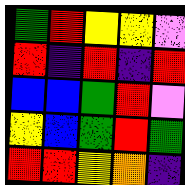[["green", "red", "yellow", "yellow", "violet"], ["red", "indigo", "red", "indigo", "red"], ["blue", "blue", "green", "red", "violet"], ["yellow", "blue", "green", "red", "green"], ["red", "red", "yellow", "orange", "indigo"]]